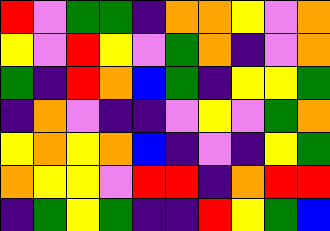[["red", "violet", "green", "green", "indigo", "orange", "orange", "yellow", "violet", "orange"], ["yellow", "violet", "red", "yellow", "violet", "green", "orange", "indigo", "violet", "orange"], ["green", "indigo", "red", "orange", "blue", "green", "indigo", "yellow", "yellow", "green"], ["indigo", "orange", "violet", "indigo", "indigo", "violet", "yellow", "violet", "green", "orange"], ["yellow", "orange", "yellow", "orange", "blue", "indigo", "violet", "indigo", "yellow", "green"], ["orange", "yellow", "yellow", "violet", "red", "red", "indigo", "orange", "red", "red"], ["indigo", "green", "yellow", "green", "indigo", "indigo", "red", "yellow", "green", "blue"]]